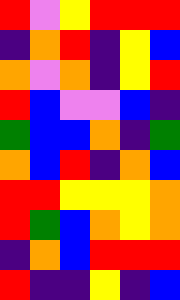[["red", "violet", "yellow", "red", "red", "red"], ["indigo", "orange", "red", "indigo", "yellow", "blue"], ["orange", "violet", "orange", "indigo", "yellow", "red"], ["red", "blue", "violet", "violet", "blue", "indigo"], ["green", "blue", "blue", "orange", "indigo", "green"], ["orange", "blue", "red", "indigo", "orange", "blue"], ["red", "red", "yellow", "yellow", "yellow", "orange"], ["red", "green", "blue", "orange", "yellow", "orange"], ["indigo", "orange", "blue", "red", "red", "red"], ["red", "indigo", "indigo", "yellow", "indigo", "blue"]]